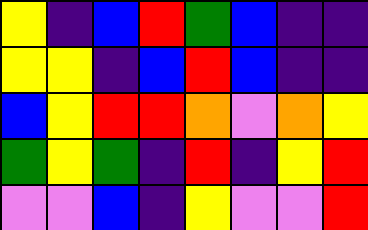[["yellow", "indigo", "blue", "red", "green", "blue", "indigo", "indigo"], ["yellow", "yellow", "indigo", "blue", "red", "blue", "indigo", "indigo"], ["blue", "yellow", "red", "red", "orange", "violet", "orange", "yellow"], ["green", "yellow", "green", "indigo", "red", "indigo", "yellow", "red"], ["violet", "violet", "blue", "indigo", "yellow", "violet", "violet", "red"]]